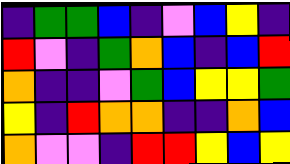[["indigo", "green", "green", "blue", "indigo", "violet", "blue", "yellow", "indigo"], ["red", "violet", "indigo", "green", "orange", "blue", "indigo", "blue", "red"], ["orange", "indigo", "indigo", "violet", "green", "blue", "yellow", "yellow", "green"], ["yellow", "indigo", "red", "orange", "orange", "indigo", "indigo", "orange", "blue"], ["orange", "violet", "violet", "indigo", "red", "red", "yellow", "blue", "yellow"]]